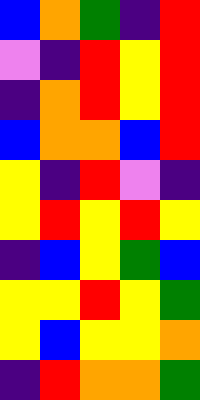[["blue", "orange", "green", "indigo", "red"], ["violet", "indigo", "red", "yellow", "red"], ["indigo", "orange", "red", "yellow", "red"], ["blue", "orange", "orange", "blue", "red"], ["yellow", "indigo", "red", "violet", "indigo"], ["yellow", "red", "yellow", "red", "yellow"], ["indigo", "blue", "yellow", "green", "blue"], ["yellow", "yellow", "red", "yellow", "green"], ["yellow", "blue", "yellow", "yellow", "orange"], ["indigo", "red", "orange", "orange", "green"]]